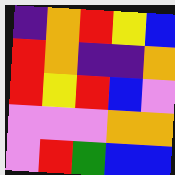[["indigo", "orange", "red", "yellow", "blue"], ["red", "orange", "indigo", "indigo", "orange"], ["red", "yellow", "red", "blue", "violet"], ["violet", "violet", "violet", "orange", "orange"], ["violet", "red", "green", "blue", "blue"]]